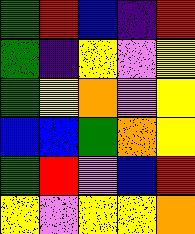[["green", "red", "blue", "indigo", "red"], ["green", "indigo", "yellow", "violet", "yellow"], ["green", "yellow", "orange", "violet", "yellow"], ["blue", "blue", "green", "orange", "yellow"], ["green", "red", "violet", "blue", "red"], ["yellow", "violet", "yellow", "yellow", "orange"]]